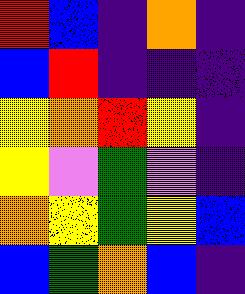[["red", "blue", "indigo", "orange", "indigo"], ["blue", "red", "indigo", "indigo", "indigo"], ["yellow", "orange", "red", "yellow", "indigo"], ["yellow", "violet", "green", "violet", "indigo"], ["orange", "yellow", "green", "yellow", "blue"], ["blue", "green", "orange", "blue", "indigo"]]